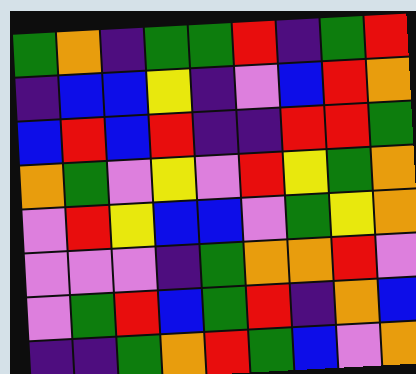[["green", "orange", "indigo", "green", "green", "red", "indigo", "green", "red"], ["indigo", "blue", "blue", "yellow", "indigo", "violet", "blue", "red", "orange"], ["blue", "red", "blue", "red", "indigo", "indigo", "red", "red", "green"], ["orange", "green", "violet", "yellow", "violet", "red", "yellow", "green", "orange"], ["violet", "red", "yellow", "blue", "blue", "violet", "green", "yellow", "orange"], ["violet", "violet", "violet", "indigo", "green", "orange", "orange", "red", "violet"], ["violet", "green", "red", "blue", "green", "red", "indigo", "orange", "blue"], ["indigo", "indigo", "green", "orange", "red", "green", "blue", "violet", "orange"]]